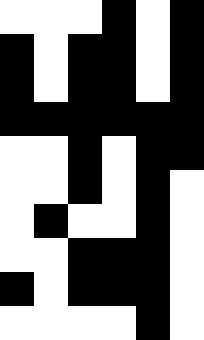[["white", "white", "white", "black", "white", "black"], ["black", "white", "black", "black", "white", "black"], ["black", "white", "black", "black", "white", "black"], ["black", "black", "black", "black", "black", "black"], ["white", "white", "black", "white", "black", "black"], ["white", "white", "black", "white", "black", "white"], ["white", "black", "white", "white", "black", "white"], ["white", "white", "black", "black", "black", "white"], ["black", "white", "black", "black", "black", "white"], ["white", "white", "white", "white", "black", "white"]]